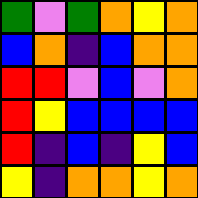[["green", "violet", "green", "orange", "yellow", "orange"], ["blue", "orange", "indigo", "blue", "orange", "orange"], ["red", "red", "violet", "blue", "violet", "orange"], ["red", "yellow", "blue", "blue", "blue", "blue"], ["red", "indigo", "blue", "indigo", "yellow", "blue"], ["yellow", "indigo", "orange", "orange", "yellow", "orange"]]